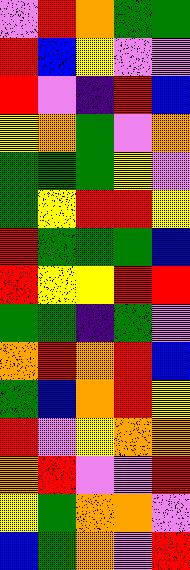[["violet", "red", "orange", "green", "green"], ["red", "blue", "yellow", "violet", "violet"], ["red", "violet", "indigo", "red", "blue"], ["yellow", "orange", "green", "violet", "orange"], ["green", "green", "green", "yellow", "violet"], ["green", "yellow", "red", "red", "yellow"], ["red", "green", "green", "green", "blue"], ["red", "yellow", "yellow", "red", "red"], ["green", "green", "indigo", "green", "violet"], ["orange", "red", "orange", "red", "blue"], ["green", "blue", "orange", "red", "yellow"], ["red", "violet", "yellow", "orange", "orange"], ["orange", "red", "violet", "violet", "red"], ["yellow", "green", "orange", "orange", "violet"], ["blue", "green", "orange", "violet", "red"]]